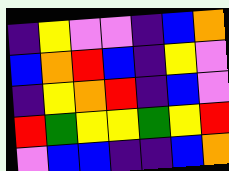[["indigo", "yellow", "violet", "violet", "indigo", "blue", "orange"], ["blue", "orange", "red", "blue", "indigo", "yellow", "violet"], ["indigo", "yellow", "orange", "red", "indigo", "blue", "violet"], ["red", "green", "yellow", "yellow", "green", "yellow", "red"], ["violet", "blue", "blue", "indigo", "indigo", "blue", "orange"]]